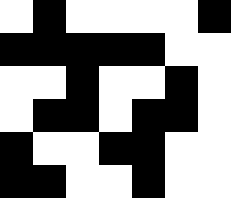[["white", "black", "white", "white", "white", "white", "black"], ["black", "black", "black", "black", "black", "white", "white"], ["white", "white", "black", "white", "white", "black", "white"], ["white", "black", "black", "white", "black", "black", "white"], ["black", "white", "white", "black", "black", "white", "white"], ["black", "black", "white", "white", "black", "white", "white"]]